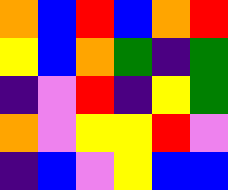[["orange", "blue", "red", "blue", "orange", "red"], ["yellow", "blue", "orange", "green", "indigo", "green"], ["indigo", "violet", "red", "indigo", "yellow", "green"], ["orange", "violet", "yellow", "yellow", "red", "violet"], ["indigo", "blue", "violet", "yellow", "blue", "blue"]]